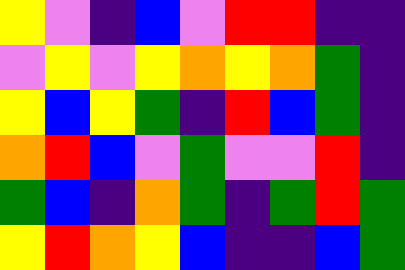[["yellow", "violet", "indigo", "blue", "violet", "red", "red", "indigo", "indigo"], ["violet", "yellow", "violet", "yellow", "orange", "yellow", "orange", "green", "indigo"], ["yellow", "blue", "yellow", "green", "indigo", "red", "blue", "green", "indigo"], ["orange", "red", "blue", "violet", "green", "violet", "violet", "red", "indigo"], ["green", "blue", "indigo", "orange", "green", "indigo", "green", "red", "green"], ["yellow", "red", "orange", "yellow", "blue", "indigo", "indigo", "blue", "green"]]